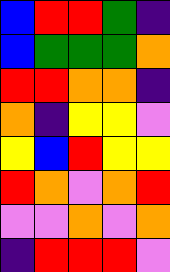[["blue", "red", "red", "green", "indigo"], ["blue", "green", "green", "green", "orange"], ["red", "red", "orange", "orange", "indigo"], ["orange", "indigo", "yellow", "yellow", "violet"], ["yellow", "blue", "red", "yellow", "yellow"], ["red", "orange", "violet", "orange", "red"], ["violet", "violet", "orange", "violet", "orange"], ["indigo", "red", "red", "red", "violet"]]